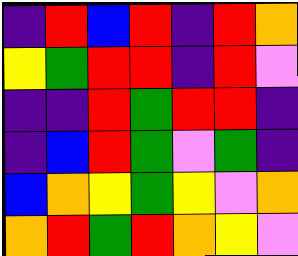[["indigo", "red", "blue", "red", "indigo", "red", "orange"], ["yellow", "green", "red", "red", "indigo", "red", "violet"], ["indigo", "indigo", "red", "green", "red", "red", "indigo"], ["indigo", "blue", "red", "green", "violet", "green", "indigo"], ["blue", "orange", "yellow", "green", "yellow", "violet", "orange"], ["orange", "red", "green", "red", "orange", "yellow", "violet"]]